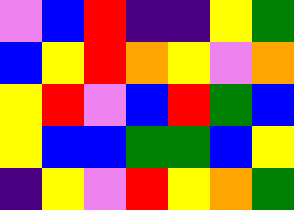[["violet", "blue", "red", "indigo", "indigo", "yellow", "green"], ["blue", "yellow", "red", "orange", "yellow", "violet", "orange"], ["yellow", "red", "violet", "blue", "red", "green", "blue"], ["yellow", "blue", "blue", "green", "green", "blue", "yellow"], ["indigo", "yellow", "violet", "red", "yellow", "orange", "green"]]